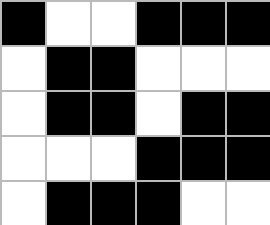[["black", "white", "white", "black", "black", "black"], ["white", "black", "black", "white", "white", "white"], ["white", "black", "black", "white", "black", "black"], ["white", "white", "white", "black", "black", "black"], ["white", "black", "black", "black", "white", "white"]]